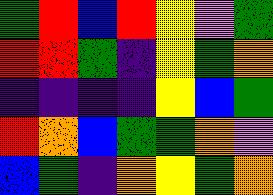[["green", "red", "blue", "red", "yellow", "violet", "green"], ["red", "red", "green", "indigo", "yellow", "green", "orange"], ["indigo", "indigo", "indigo", "indigo", "yellow", "blue", "green"], ["red", "orange", "blue", "green", "green", "orange", "violet"], ["blue", "green", "indigo", "orange", "yellow", "green", "orange"]]